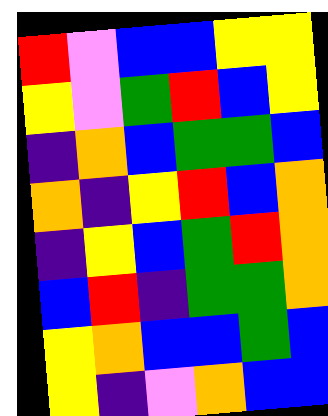[["red", "violet", "blue", "blue", "yellow", "yellow"], ["yellow", "violet", "green", "red", "blue", "yellow"], ["indigo", "orange", "blue", "green", "green", "blue"], ["orange", "indigo", "yellow", "red", "blue", "orange"], ["indigo", "yellow", "blue", "green", "red", "orange"], ["blue", "red", "indigo", "green", "green", "orange"], ["yellow", "orange", "blue", "blue", "green", "blue"], ["yellow", "indigo", "violet", "orange", "blue", "blue"]]